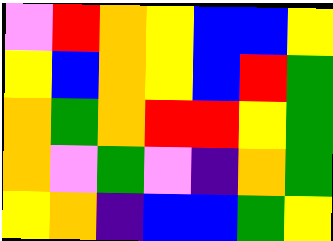[["violet", "red", "orange", "yellow", "blue", "blue", "yellow"], ["yellow", "blue", "orange", "yellow", "blue", "red", "green"], ["orange", "green", "orange", "red", "red", "yellow", "green"], ["orange", "violet", "green", "violet", "indigo", "orange", "green"], ["yellow", "orange", "indigo", "blue", "blue", "green", "yellow"]]